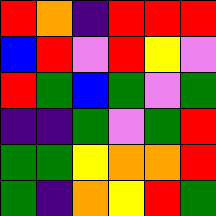[["red", "orange", "indigo", "red", "red", "red"], ["blue", "red", "violet", "red", "yellow", "violet"], ["red", "green", "blue", "green", "violet", "green"], ["indigo", "indigo", "green", "violet", "green", "red"], ["green", "green", "yellow", "orange", "orange", "red"], ["green", "indigo", "orange", "yellow", "red", "green"]]